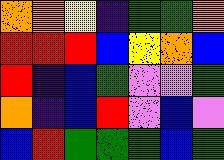[["orange", "orange", "yellow", "indigo", "green", "green", "orange"], ["red", "red", "red", "blue", "yellow", "orange", "blue"], ["red", "indigo", "blue", "green", "violet", "violet", "green"], ["orange", "indigo", "blue", "red", "violet", "blue", "violet"], ["blue", "red", "green", "green", "green", "blue", "green"]]